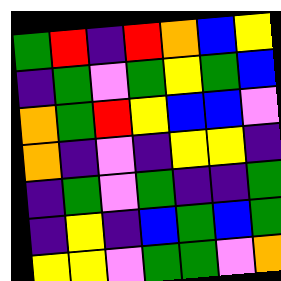[["green", "red", "indigo", "red", "orange", "blue", "yellow"], ["indigo", "green", "violet", "green", "yellow", "green", "blue"], ["orange", "green", "red", "yellow", "blue", "blue", "violet"], ["orange", "indigo", "violet", "indigo", "yellow", "yellow", "indigo"], ["indigo", "green", "violet", "green", "indigo", "indigo", "green"], ["indigo", "yellow", "indigo", "blue", "green", "blue", "green"], ["yellow", "yellow", "violet", "green", "green", "violet", "orange"]]